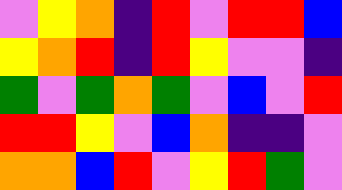[["violet", "yellow", "orange", "indigo", "red", "violet", "red", "red", "blue"], ["yellow", "orange", "red", "indigo", "red", "yellow", "violet", "violet", "indigo"], ["green", "violet", "green", "orange", "green", "violet", "blue", "violet", "red"], ["red", "red", "yellow", "violet", "blue", "orange", "indigo", "indigo", "violet"], ["orange", "orange", "blue", "red", "violet", "yellow", "red", "green", "violet"]]